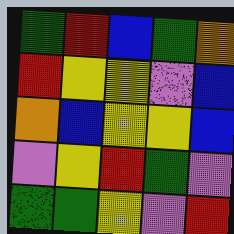[["green", "red", "blue", "green", "orange"], ["red", "yellow", "yellow", "violet", "blue"], ["orange", "blue", "yellow", "yellow", "blue"], ["violet", "yellow", "red", "green", "violet"], ["green", "green", "yellow", "violet", "red"]]